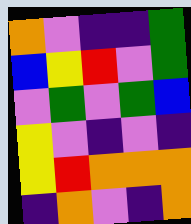[["orange", "violet", "indigo", "indigo", "green"], ["blue", "yellow", "red", "violet", "green"], ["violet", "green", "violet", "green", "blue"], ["yellow", "violet", "indigo", "violet", "indigo"], ["yellow", "red", "orange", "orange", "orange"], ["indigo", "orange", "violet", "indigo", "orange"]]